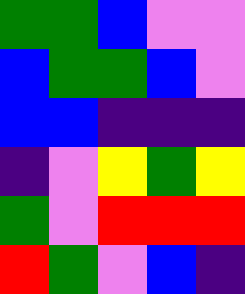[["green", "green", "blue", "violet", "violet"], ["blue", "green", "green", "blue", "violet"], ["blue", "blue", "indigo", "indigo", "indigo"], ["indigo", "violet", "yellow", "green", "yellow"], ["green", "violet", "red", "red", "red"], ["red", "green", "violet", "blue", "indigo"]]